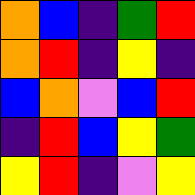[["orange", "blue", "indigo", "green", "red"], ["orange", "red", "indigo", "yellow", "indigo"], ["blue", "orange", "violet", "blue", "red"], ["indigo", "red", "blue", "yellow", "green"], ["yellow", "red", "indigo", "violet", "yellow"]]